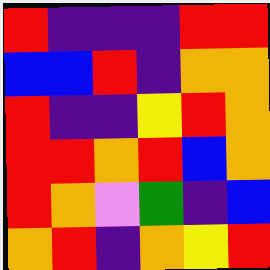[["red", "indigo", "indigo", "indigo", "red", "red"], ["blue", "blue", "red", "indigo", "orange", "orange"], ["red", "indigo", "indigo", "yellow", "red", "orange"], ["red", "red", "orange", "red", "blue", "orange"], ["red", "orange", "violet", "green", "indigo", "blue"], ["orange", "red", "indigo", "orange", "yellow", "red"]]